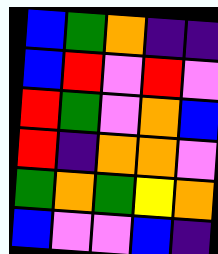[["blue", "green", "orange", "indigo", "indigo"], ["blue", "red", "violet", "red", "violet"], ["red", "green", "violet", "orange", "blue"], ["red", "indigo", "orange", "orange", "violet"], ["green", "orange", "green", "yellow", "orange"], ["blue", "violet", "violet", "blue", "indigo"]]